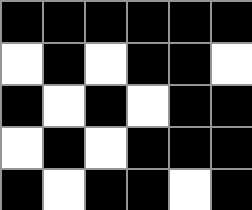[["black", "black", "black", "black", "black", "black"], ["white", "black", "white", "black", "black", "white"], ["black", "white", "black", "white", "black", "black"], ["white", "black", "white", "black", "black", "black"], ["black", "white", "black", "black", "white", "black"]]